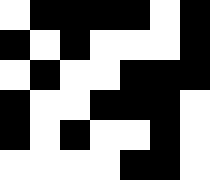[["white", "black", "black", "black", "black", "white", "black"], ["black", "white", "black", "white", "white", "white", "black"], ["white", "black", "white", "white", "black", "black", "black"], ["black", "white", "white", "black", "black", "black", "white"], ["black", "white", "black", "white", "white", "black", "white"], ["white", "white", "white", "white", "black", "black", "white"]]